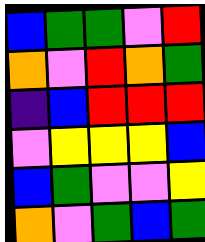[["blue", "green", "green", "violet", "red"], ["orange", "violet", "red", "orange", "green"], ["indigo", "blue", "red", "red", "red"], ["violet", "yellow", "yellow", "yellow", "blue"], ["blue", "green", "violet", "violet", "yellow"], ["orange", "violet", "green", "blue", "green"]]